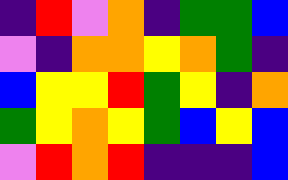[["indigo", "red", "violet", "orange", "indigo", "green", "green", "blue"], ["violet", "indigo", "orange", "orange", "yellow", "orange", "green", "indigo"], ["blue", "yellow", "yellow", "red", "green", "yellow", "indigo", "orange"], ["green", "yellow", "orange", "yellow", "green", "blue", "yellow", "blue"], ["violet", "red", "orange", "red", "indigo", "indigo", "indigo", "blue"]]